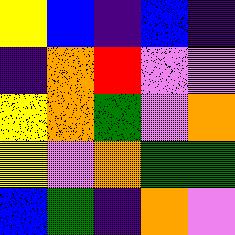[["yellow", "blue", "indigo", "blue", "indigo"], ["indigo", "orange", "red", "violet", "violet"], ["yellow", "orange", "green", "violet", "orange"], ["yellow", "violet", "orange", "green", "green"], ["blue", "green", "indigo", "orange", "violet"]]